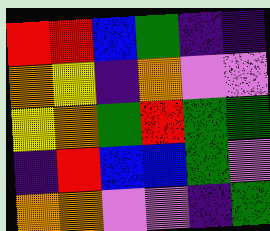[["red", "red", "blue", "green", "indigo", "indigo"], ["orange", "yellow", "indigo", "orange", "violet", "violet"], ["yellow", "orange", "green", "red", "green", "green"], ["indigo", "red", "blue", "blue", "green", "violet"], ["orange", "orange", "violet", "violet", "indigo", "green"]]